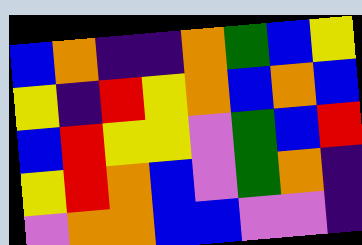[["blue", "orange", "indigo", "indigo", "orange", "green", "blue", "yellow"], ["yellow", "indigo", "red", "yellow", "orange", "blue", "orange", "blue"], ["blue", "red", "yellow", "yellow", "violet", "green", "blue", "red"], ["yellow", "red", "orange", "blue", "violet", "green", "orange", "indigo"], ["violet", "orange", "orange", "blue", "blue", "violet", "violet", "indigo"]]